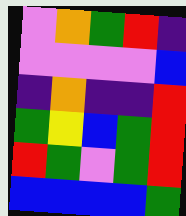[["violet", "orange", "green", "red", "indigo"], ["violet", "violet", "violet", "violet", "blue"], ["indigo", "orange", "indigo", "indigo", "red"], ["green", "yellow", "blue", "green", "red"], ["red", "green", "violet", "green", "red"], ["blue", "blue", "blue", "blue", "green"]]